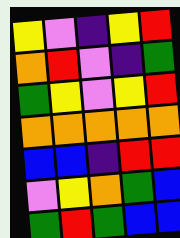[["yellow", "violet", "indigo", "yellow", "red"], ["orange", "red", "violet", "indigo", "green"], ["green", "yellow", "violet", "yellow", "red"], ["orange", "orange", "orange", "orange", "orange"], ["blue", "blue", "indigo", "red", "red"], ["violet", "yellow", "orange", "green", "blue"], ["green", "red", "green", "blue", "blue"]]